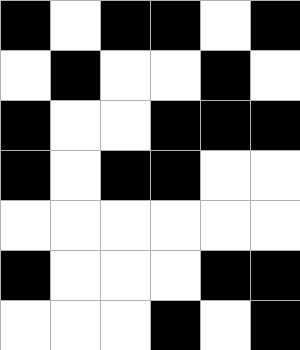[["black", "white", "black", "black", "white", "black"], ["white", "black", "white", "white", "black", "white"], ["black", "white", "white", "black", "black", "black"], ["black", "white", "black", "black", "white", "white"], ["white", "white", "white", "white", "white", "white"], ["black", "white", "white", "white", "black", "black"], ["white", "white", "white", "black", "white", "black"]]